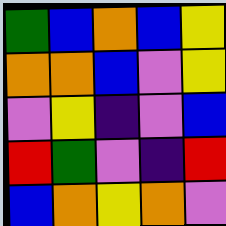[["green", "blue", "orange", "blue", "yellow"], ["orange", "orange", "blue", "violet", "yellow"], ["violet", "yellow", "indigo", "violet", "blue"], ["red", "green", "violet", "indigo", "red"], ["blue", "orange", "yellow", "orange", "violet"]]